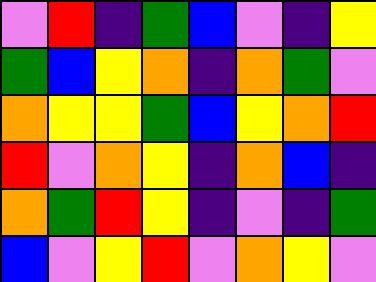[["violet", "red", "indigo", "green", "blue", "violet", "indigo", "yellow"], ["green", "blue", "yellow", "orange", "indigo", "orange", "green", "violet"], ["orange", "yellow", "yellow", "green", "blue", "yellow", "orange", "red"], ["red", "violet", "orange", "yellow", "indigo", "orange", "blue", "indigo"], ["orange", "green", "red", "yellow", "indigo", "violet", "indigo", "green"], ["blue", "violet", "yellow", "red", "violet", "orange", "yellow", "violet"]]